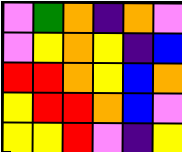[["violet", "green", "orange", "indigo", "orange", "violet"], ["violet", "yellow", "orange", "yellow", "indigo", "blue"], ["red", "red", "orange", "yellow", "blue", "orange"], ["yellow", "red", "red", "orange", "blue", "violet"], ["yellow", "yellow", "red", "violet", "indigo", "yellow"]]